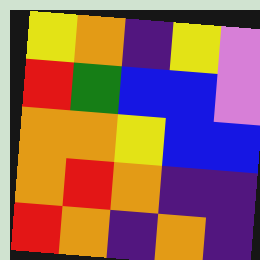[["yellow", "orange", "indigo", "yellow", "violet"], ["red", "green", "blue", "blue", "violet"], ["orange", "orange", "yellow", "blue", "blue"], ["orange", "red", "orange", "indigo", "indigo"], ["red", "orange", "indigo", "orange", "indigo"]]